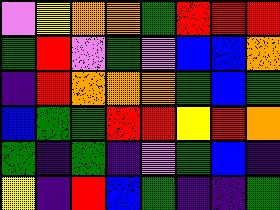[["violet", "yellow", "orange", "orange", "green", "red", "red", "red"], ["green", "red", "violet", "green", "violet", "blue", "blue", "orange"], ["indigo", "red", "orange", "orange", "orange", "green", "blue", "green"], ["blue", "green", "green", "red", "red", "yellow", "red", "orange"], ["green", "indigo", "green", "indigo", "violet", "green", "blue", "indigo"], ["yellow", "indigo", "red", "blue", "green", "indigo", "indigo", "green"]]